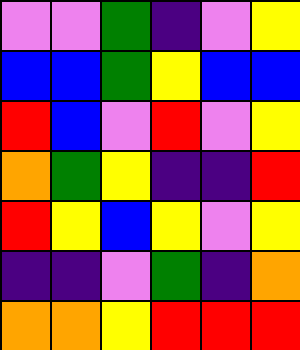[["violet", "violet", "green", "indigo", "violet", "yellow"], ["blue", "blue", "green", "yellow", "blue", "blue"], ["red", "blue", "violet", "red", "violet", "yellow"], ["orange", "green", "yellow", "indigo", "indigo", "red"], ["red", "yellow", "blue", "yellow", "violet", "yellow"], ["indigo", "indigo", "violet", "green", "indigo", "orange"], ["orange", "orange", "yellow", "red", "red", "red"]]